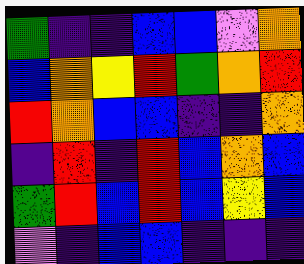[["green", "indigo", "indigo", "blue", "blue", "violet", "orange"], ["blue", "orange", "yellow", "red", "green", "orange", "red"], ["red", "orange", "blue", "blue", "indigo", "indigo", "orange"], ["indigo", "red", "indigo", "red", "blue", "orange", "blue"], ["green", "red", "blue", "red", "blue", "yellow", "blue"], ["violet", "indigo", "blue", "blue", "indigo", "indigo", "indigo"]]